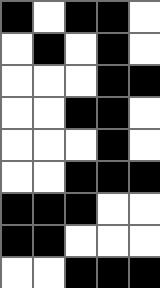[["black", "white", "black", "black", "white"], ["white", "black", "white", "black", "white"], ["white", "white", "white", "black", "black"], ["white", "white", "black", "black", "white"], ["white", "white", "white", "black", "white"], ["white", "white", "black", "black", "black"], ["black", "black", "black", "white", "white"], ["black", "black", "white", "white", "white"], ["white", "white", "black", "black", "black"]]